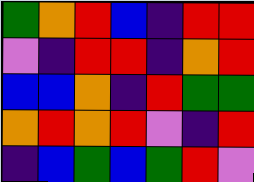[["green", "orange", "red", "blue", "indigo", "red", "red"], ["violet", "indigo", "red", "red", "indigo", "orange", "red"], ["blue", "blue", "orange", "indigo", "red", "green", "green"], ["orange", "red", "orange", "red", "violet", "indigo", "red"], ["indigo", "blue", "green", "blue", "green", "red", "violet"]]